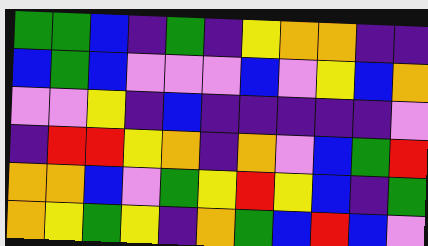[["green", "green", "blue", "indigo", "green", "indigo", "yellow", "orange", "orange", "indigo", "indigo"], ["blue", "green", "blue", "violet", "violet", "violet", "blue", "violet", "yellow", "blue", "orange"], ["violet", "violet", "yellow", "indigo", "blue", "indigo", "indigo", "indigo", "indigo", "indigo", "violet"], ["indigo", "red", "red", "yellow", "orange", "indigo", "orange", "violet", "blue", "green", "red"], ["orange", "orange", "blue", "violet", "green", "yellow", "red", "yellow", "blue", "indigo", "green"], ["orange", "yellow", "green", "yellow", "indigo", "orange", "green", "blue", "red", "blue", "violet"]]